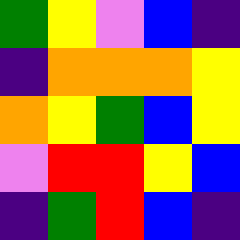[["green", "yellow", "violet", "blue", "indigo"], ["indigo", "orange", "orange", "orange", "yellow"], ["orange", "yellow", "green", "blue", "yellow"], ["violet", "red", "red", "yellow", "blue"], ["indigo", "green", "red", "blue", "indigo"]]